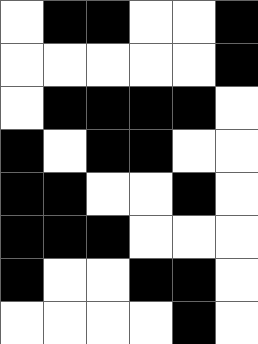[["white", "black", "black", "white", "white", "black"], ["white", "white", "white", "white", "white", "black"], ["white", "black", "black", "black", "black", "white"], ["black", "white", "black", "black", "white", "white"], ["black", "black", "white", "white", "black", "white"], ["black", "black", "black", "white", "white", "white"], ["black", "white", "white", "black", "black", "white"], ["white", "white", "white", "white", "black", "white"]]